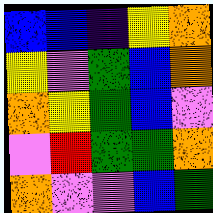[["blue", "blue", "indigo", "yellow", "orange"], ["yellow", "violet", "green", "blue", "orange"], ["orange", "yellow", "green", "blue", "violet"], ["violet", "red", "green", "green", "orange"], ["orange", "violet", "violet", "blue", "green"]]